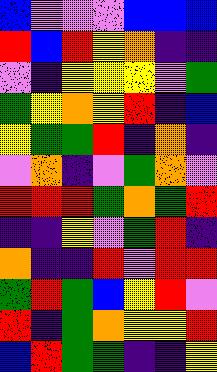[["blue", "violet", "violet", "violet", "blue", "blue", "blue"], ["red", "blue", "red", "yellow", "orange", "indigo", "indigo"], ["violet", "indigo", "yellow", "yellow", "yellow", "violet", "green"], ["green", "yellow", "orange", "yellow", "red", "indigo", "blue"], ["yellow", "green", "green", "red", "indigo", "orange", "indigo"], ["violet", "orange", "indigo", "violet", "green", "orange", "violet"], ["red", "red", "red", "green", "orange", "green", "red"], ["indigo", "indigo", "yellow", "violet", "green", "red", "indigo"], ["orange", "indigo", "indigo", "red", "violet", "red", "red"], ["green", "red", "green", "blue", "yellow", "red", "violet"], ["red", "indigo", "green", "orange", "yellow", "yellow", "red"], ["blue", "red", "green", "green", "indigo", "indigo", "yellow"]]